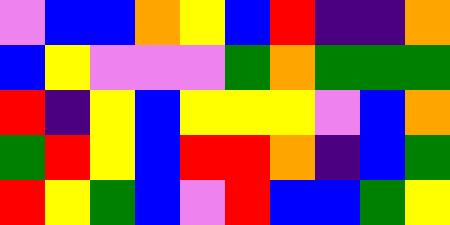[["violet", "blue", "blue", "orange", "yellow", "blue", "red", "indigo", "indigo", "orange"], ["blue", "yellow", "violet", "violet", "violet", "green", "orange", "green", "green", "green"], ["red", "indigo", "yellow", "blue", "yellow", "yellow", "yellow", "violet", "blue", "orange"], ["green", "red", "yellow", "blue", "red", "red", "orange", "indigo", "blue", "green"], ["red", "yellow", "green", "blue", "violet", "red", "blue", "blue", "green", "yellow"]]